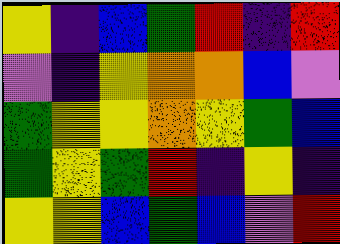[["yellow", "indigo", "blue", "green", "red", "indigo", "red"], ["violet", "indigo", "yellow", "orange", "orange", "blue", "violet"], ["green", "yellow", "yellow", "orange", "yellow", "green", "blue"], ["green", "yellow", "green", "red", "indigo", "yellow", "indigo"], ["yellow", "yellow", "blue", "green", "blue", "violet", "red"]]